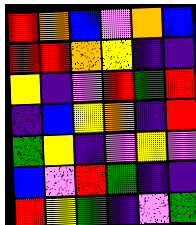[["red", "orange", "blue", "violet", "orange", "blue"], ["red", "red", "orange", "yellow", "indigo", "indigo"], ["yellow", "indigo", "violet", "red", "green", "red"], ["indigo", "blue", "yellow", "orange", "indigo", "red"], ["green", "yellow", "indigo", "violet", "yellow", "violet"], ["blue", "violet", "red", "green", "indigo", "indigo"], ["red", "yellow", "green", "indigo", "violet", "green"]]